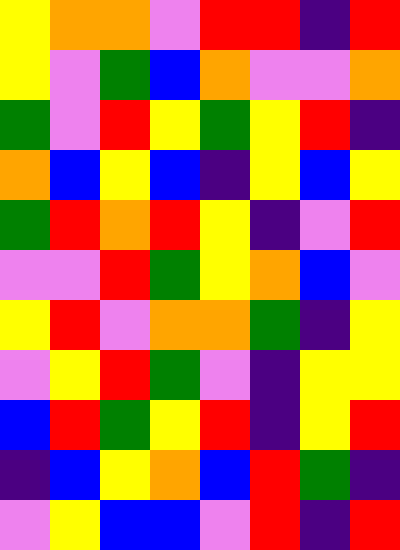[["yellow", "orange", "orange", "violet", "red", "red", "indigo", "red"], ["yellow", "violet", "green", "blue", "orange", "violet", "violet", "orange"], ["green", "violet", "red", "yellow", "green", "yellow", "red", "indigo"], ["orange", "blue", "yellow", "blue", "indigo", "yellow", "blue", "yellow"], ["green", "red", "orange", "red", "yellow", "indigo", "violet", "red"], ["violet", "violet", "red", "green", "yellow", "orange", "blue", "violet"], ["yellow", "red", "violet", "orange", "orange", "green", "indigo", "yellow"], ["violet", "yellow", "red", "green", "violet", "indigo", "yellow", "yellow"], ["blue", "red", "green", "yellow", "red", "indigo", "yellow", "red"], ["indigo", "blue", "yellow", "orange", "blue", "red", "green", "indigo"], ["violet", "yellow", "blue", "blue", "violet", "red", "indigo", "red"]]